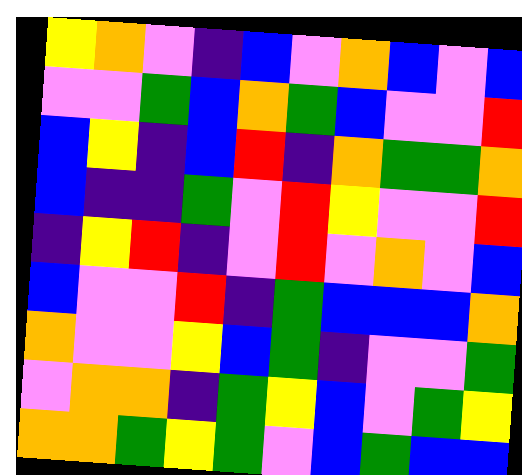[["yellow", "orange", "violet", "indigo", "blue", "violet", "orange", "blue", "violet", "blue"], ["violet", "violet", "green", "blue", "orange", "green", "blue", "violet", "violet", "red"], ["blue", "yellow", "indigo", "blue", "red", "indigo", "orange", "green", "green", "orange"], ["blue", "indigo", "indigo", "green", "violet", "red", "yellow", "violet", "violet", "red"], ["indigo", "yellow", "red", "indigo", "violet", "red", "violet", "orange", "violet", "blue"], ["blue", "violet", "violet", "red", "indigo", "green", "blue", "blue", "blue", "orange"], ["orange", "violet", "violet", "yellow", "blue", "green", "indigo", "violet", "violet", "green"], ["violet", "orange", "orange", "indigo", "green", "yellow", "blue", "violet", "green", "yellow"], ["orange", "orange", "green", "yellow", "green", "violet", "blue", "green", "blue", "blue"]]